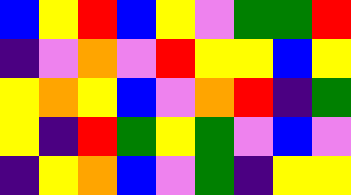[["blue", "yellow", "red", "blue", "yellow", "violet", "green", "green", "red"], ["indigo", "violet", "orange", "violet", "red", "yellow", "yellow", "blue", "yellow"], ["yellow", "orange", "yellow", "blue", "violet", "orange", "red", "indigo", "green"], ["yellow", "indigo", "red", "green", "yellow", "green", "violet", "blue", "violet"], ["indigo", "yellow", "orange", "blue", "violet", "green", "indigo", "yellow", "yellow"]]